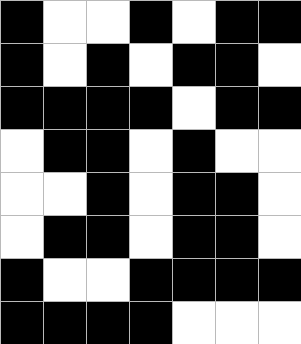[["black", "white", "white", "black", "white", "black", "black"], ["black", "white", "black", "white", "black", "black", "white"], ["black", "black", "black", "black", "white", "black", "black"], ["white", "black", "black", "white", "black", "white", "white"], ["white", "white", "black", "white", "black", "black", "white"], ["white", "black", "black", "white", "black", "black", "white"], ["black", "white", "white", "black", "black", "black", "black"], ["black", "black", "black", "black", "white", "white", "white"]]